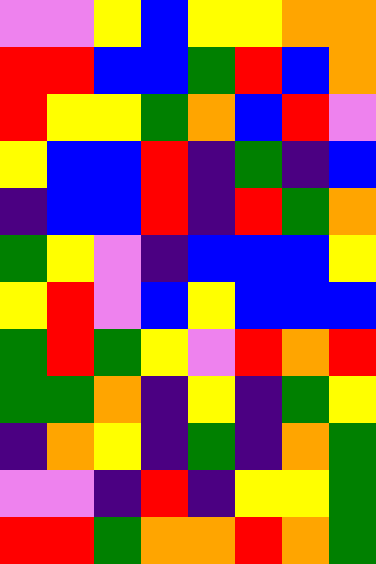[["violet", "violet", "yellow", "blue", "yellow", "yellow", "orange", "orange"], ["red", "red", "blue", "blue", "green", "red", "blue", "orange"], ["red", "yellow", "yellow", "green", "orange", "blue", "red", "violet"], ["yellow", "blue", "blue", "red", "indigo", "green", "indigo", "blue"], ["indigo", "blue", "blue", "red", "indigo", "red", "green", "orange"], ["green", "yellow", "violet", "indigo", "blue", "blue", "blue", "yellow"], ["yellow", "red", "violet", "blue", "yellow", "blue", "blue", "blue"], ["green", "red", "green", "yellow", "violet", "red", "orange", "red"], ["green", "green", "orange", "indigo", "yellow", "indigo", "green", "yellow"], ["indigo", "orange", "yellow", "indigo", "green", "indigo", "orange", "green"], ["violet", "violet", "indigo", "red", "indigo", "yellow", "yellow", "green"], ["red", "red", "green", "orange", "orange", "red", "orange", "green"]]